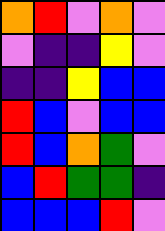[["orange", "red", "violet", "orange", "violet"], ["violet", "indigo", "indigo", "yellow", "violet"], ["indigo", "indigo", "yellow", "blue", "blue"], ["red", "blue", "violet", "blue", "blue"], ["red", "blue", "orange", "green", "violet"], ["blue", "red", "green", "green", "indigo"], ["blue", "blue", "blue", "red", "violet"]]